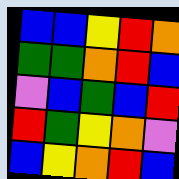[["blue", "blue", "yellow", "red", "orange"], ["green", "green", "orange", "red", "blue"], ["violet", "blue", "green", "blue", "red"], ["red", "green", "yellow", "orange", "violet"], ["blue", "yellow", "orange", "red", "blue"]]